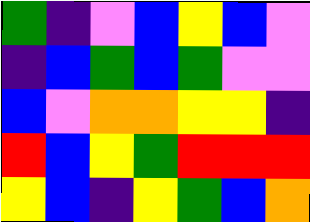[["green", "indigo", "violet", "blue", "yellow", "blue", "violet"], ["indigo", "blue", "green", "blue", "green", "violet", "violet"], ["blue", "violet", "orange", "orange", "yellow", "yellow", "indigo"], ["red", "blue", "yellow", "green", "red", "red", "red"], ["yellow", "blue", "indigo", "yellow", "green", "blue", "orange"]]